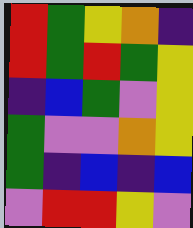[["red", "green", "yellow", "orange", "indigo"], ["red", "green", "red", "green", "yellow"], ["indigo", "blue", "green", "violet", "yellow"], ["green", "violet", "violet", "orange", "yellow"], ["green", "indigo", "blue", "indigo", "blue"], ["violet", "red", "red", "yellow", "violet"]]